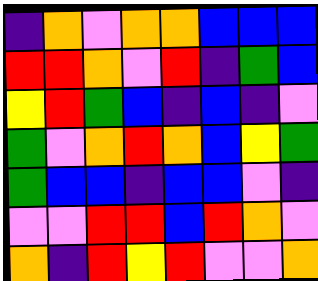[["indigo", "orange", "violet", "orange", "orange", "blue", "blue", "blue"], ["red", "red", "orange", "violet", "red", "indigo", "green", "blue"], ["yellow", "red", "green", "blue", "indigo", "blue", "indigo", "violet"], ["green", "violet", "orange", "red", "orange", "blue", "yellow", "green"], ["green", "blue", "blue", "indigo", "blue", "blue", "violet", "indigo"], ["violet", "violet", "red", "red", "blue", "red", "orange", "violet"], ["orange", "indigo", "red", "yellow", "red", "violet", "violet", "orange"]]